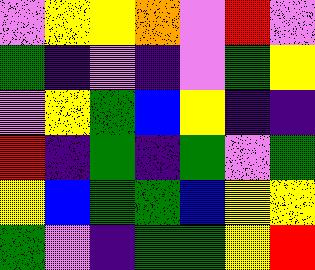[["violet", "yellow", "yellow", "orange", "violet", "red", "violet"], ["green", "indigo", "violet", "indigo", "violet", "green", "yellow"], ["violet", "yellow", "green", "blue", "yellow", "indigo", "indigo"], ["red", "indigo", "green", "indigo", "green", "violet", "green"], ["yellow", "blue", "green", "green", "blue", "yellow", "yellow"], ["green", "violet", "indigo", "green", "green", "yellow", "red"]]